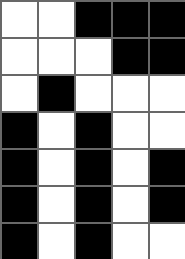[["white", "white", "black", "black", "black"], ["white", "white", "white", "black", "black"], ["white", "black", "white", "white", "white"], ["black", "white", "black", "white", "white"], ["black", "white", "black", "white", "black"], ["black", "white", "black", "white", "black"], ["black", "white", "black", "white", "white"]]